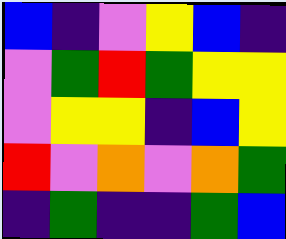[["blue", "indigo", "violet", "yellow", "blue", "indigo"], ["violet", "green", "red", "green", "yellow", "yellow"], ["violet", "yellow", "yellow", "indigo", "blue", "yellow"], ["red", "violet", "orange", "violet", "orange", "green"], ["indigo", "green", "indigo", "indigo", "green", "blue"]]